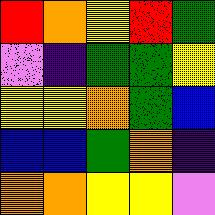[["red", "orange", "yellow", "red", "green"], ["violet", "indigo", "green", "green", "yellow"], ["yellow", "yellow", "orange", "green", "blue"], ["blue", "blue", "green", "orange", "indigo"], ["orange", "orange", "yellow", "yellow", "violet"]]